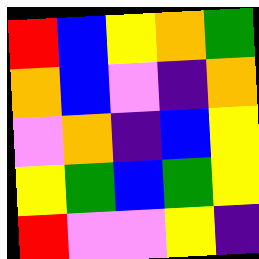[["red", "blue", "yellow", "orange", "green"], ["orange", "blue", "violet", "indigo", "orange"], ["violet", "orange", "indigo", "blue", "yellow"], ["yellow", "green", "blue", "green", "yellow"], ["red", "violet", "violet", "yellow", "indigo"]]